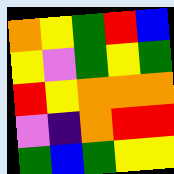[["orange", "yellow", "green", "red", "blue"], ["yellow", "violet", "green", "yellow", "green"], ["red", "yellow", "orange", "orange", "orange"], ["violet", "indigo", "orange", "red", "red"], ["green", "blue", "green", "yellow", "yellow"]]